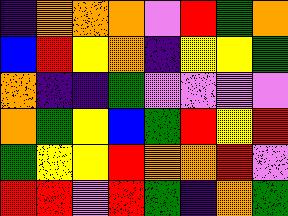[["indigo", "orange", "orange", "orange", "violet", "red", "green", "orange"], ["blue", "red", "yellow", "orange", "indigo", "yellow", "yellow", "green"], ["orange", "indigo", "indigo", "green", "violet", "violet", "violet", "violet"], ["orange", "green", "yellow", "blue", "green", "red", "yellow", "red"], ["green", "yellow", "yellow", "red", "orange", "orange", "red", "violet"], ["red", "red", "violet", "red", "green", "indigo", "orange", "green"]]